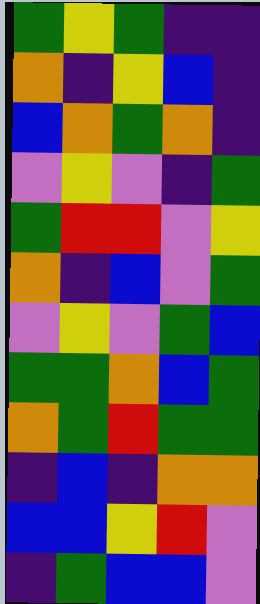[["green", "yellow", "green", "indigo", "indigo"], ["orange", "indigo", "yellow", "blue", "indigo"], ["blue", "orange", "green", "orange", "indigo"], ["violet", "yellow", "violet", "indigo", "green"], ["green", "red", "red", "violet", "yellow"], ["orange", "indigo", "blue", "violet", "green"], ["violet", "yellow", "violet", "green", "blue"], ["green", "green", "orange", "blue", "green"], ["orange", "green", "red", "green", "green"], ["indigo", "blue", "indigo", "orange", "orange"], ["blue", "blue", "yellow", "red", "violet"], ["indigo", "green", "blue", "blue", "violet"]]